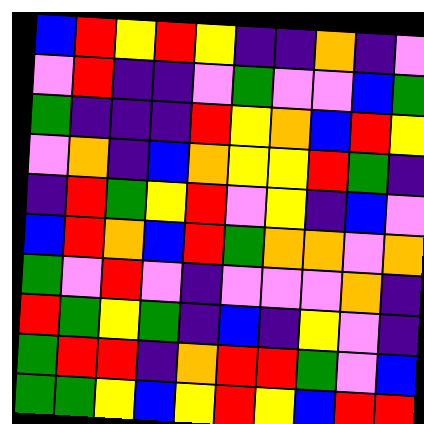[["blue", "red", "yellow", "red", "yellow", "indigo", "indigo", "orange", "indigo", "violet"], ["violet", "red", "indigo", "indigo", "violet", "green", "violet", "violet", "blue", "green"], ["green", "indigo", "indigo", "indigo", "red", "yellow", "orange", "blue", "red", "yellow"], ["violet", "orange", "indigo", "blue", "orange", "yellow", "yellow", "red", "green", "indigo"], ["indigo", "red", "green", "yellow", "red", "violet", "yellow", "indigo", "blue", "violet"], ["blue", "red", "orange", "blue", "red", "green", "orange", "orange", "violet", "orange"], ["green", "violet", "red", "violet", "indigo", "violet", "violet", "violet", "orange", "indigo"], ["red", "green", "yellow", "green", "indigo", "blue", "indigo", "yellow", "violet", "indigo"], ["green", "red", "red", "indigo", "orange", "red", "red", "green", "violet", "blue"], ["green", "green", "yellow", "blue", "yellow", "red", "yellow", "blue", "red", "red"]]